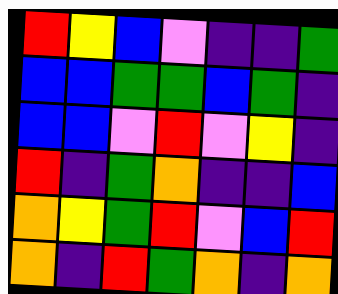[["red", "yellow", "blue", "violet", "indigo", "indigo", "green"], ["blue", "blue", "green", "green", "blue", "green", "indigo"], ["blue", "blue", "violet", "red", "violet", "yellow", "indigo"], ["red", "indigo", "green", "orange", "indigo", "indigo", "blue"], ["orange", "yellow", "green", "red", "violet", "blue", "red"], ["orange", "indigo", "red", "green", "orange", "indigo", "orange"]]